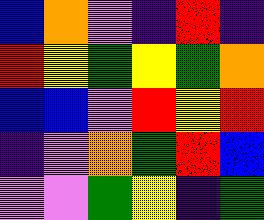[["blue", "orange", "violet", "indigo", "red", "indigo"], ["red", "yellow", "green", "yellow", "green", "orange"], ["blue", "blue", "violet", "red", "yellow", "red"], ["indigo", "violet", "orange", "green", "red", "blue"], ["violet", "violet", "green", "yellow", "indigo", "green"]]